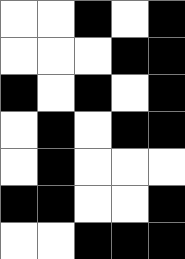[["white", "white", "black", "white", "black"], ["white", "white", "white", "black", "black"], ["black", "white", "black", "white", "black"], ["white", "black", "white", "black", "black"], ["white", "black", "white", "white", "white"], ["black", "black", "white", "white", "black"], ["white", "white", "black", "black", "black"]]